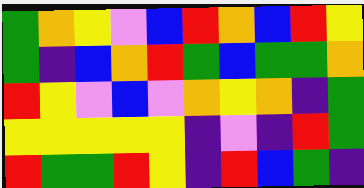[["green", "orange", "yellow", "violet", "blue", "red", "orange", "blue", "red", "yellow"], ["green", "indigo", "blue", "orange", "red", "green", "blue", "green", "green", "orange"], ["red", "yellow", "violet", "blue", "violet", "orange", "yellow", "orange", "indigo", "green"], ["yellow", "yellow", "yellow", "yellow", "yellow", "indigo", "violet", "indigo", "red", "green"], ["red", "green", "green", "red", "yellow", "indigo", "red", "blue", "green", "indigo"]]